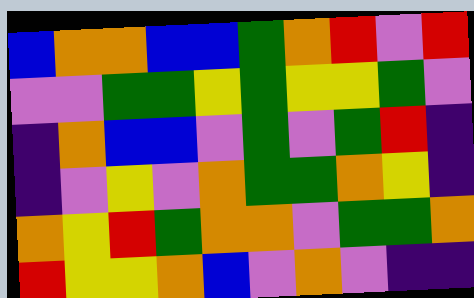[["blue", "orange", "orange", "blue", "blue", "green", "orange", "red", "violet", "red"], ["violet", "violet", "green", "green", "yellow", "green", "yellow", "yellow", "green", "violet"], ["indigo", "orange", "blue", "blue", "violet", "green", "violet", "green", "red", "indigo"], ["indigo", "violet", "yellow", "violet", "orange", "green", "green", "orange", "yellow", "indigo"], ["orange", "yellow", "red", "green", "orange", "orange", "violet", "green", "green", "orange"], ["red", "yellow", "yellow", "orange", "blue", "violet", "orange", "violet", "indigo", "indigo"]]